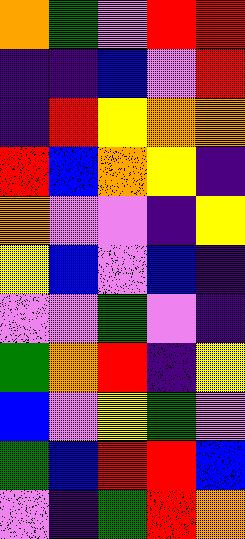[["orange", "green", "violet", "red", "red"], ["indigo", "indigo", "blue", "violet", "red"], ["indigo", "red", "yellow", "orange", "orange"], ["red", "blue", "orange", "yellow", "indigo"], ["orange", "violet", "violet", "indigo", "yellow"], ["yellow", "blue", "violet", "blue", "indigo"], ["violet", "violet", "green", "violet", "indigo"], ["green", "orange", "red", "indigo", "yellow"], ["blue", "violet", "yellow", "green", "violet"], ["green", "blue", "red", "red", "blue"], ["violet", "indigo", "green", "red", "orange"]]